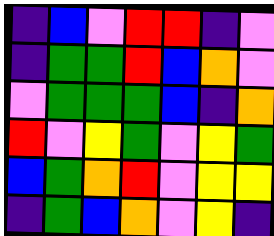[["indigo", "blue", "violet", "red", "red", "indigo", "violet"], ["indigo", "green", "green", "red", "blue", "orange", "violet"], ["violet", "green", "green", "green", "blue", "indigo", "orange"], ["red", "violet", "yellow", "green", "violet", "yellow", "green"], ["blue", "green", "orange", "red", "violet", "yellow", "yellow"], ["indigo", "green", "blue", "orange", "violet", "yellow", "indigo"]]